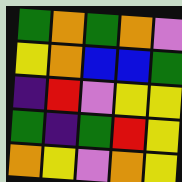[["green", "orange", "green", "orange", "violet"], ["yellow", "orange", "blue", "blue", "green"], ["indigo", "red", "violet", "yellow", "yellow"], ["green", "indigo", "green", "red", "yellow"], ["orange", "yellow", "violet", "orange", "yellow"]]